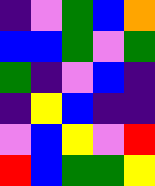[["indigo", "violet", "green", "blue", "orange"], ["blue", "blue", "green", "violet", "green"], ["green", "indigo", "violet", "blue", "indigo"], ["indigo", "yellow", "blue", "indigo", "indigo"], ["violet", "blue", "yellow", "violet", "red"], ["red", "blue", "green", "green", "yellow"]]